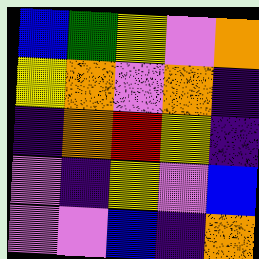[["blue", "green", "yellow", "violet", "orange"], ["yellow", "orange", "violet", "orange", "indigo"], ["indigo", "orange", "red", "yellow", "indigo"], ["violet", "indigo", "yellow", "violet", "blue"], ["violet", "violet", "blue", "indigo", "orange"]]